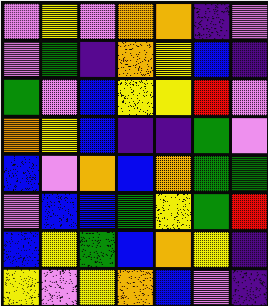[["violet", "yellow", "violet", "orange", "orange", "indigo", "violet"], ["violet", "green", "indigo", "orange", "yellow", "blue", "indigo"], ["green", "violet", "blue", "yellow", "yellow", "red", "violet"], ["orange", "yellow", "blue", "indigo", "indigo", "green", "violet"], ["blue", "violet", "orange", "blue", "orange", "green", "green"], ["violet", "blue", "blue", "green", "yellow", "green", "red"], ["blue", "yellow", "green", "blue", "orange", "yellow", "indigo"], ["yellow", "violet", "yellow", "orange", "blue", "violet", "indigo"]]